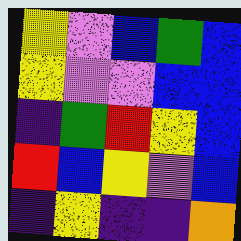[["yellow", "violet", "blue", "green", "blue"], ["yellow", "violet", "violet", "blue", "blue"], ["indigo", "green", "red", "yellow", "blue"], ["red", "blue", "yellow", "violet", "blue"], ["indigo", "yellow", "indigo", "indigo", "orange"]]